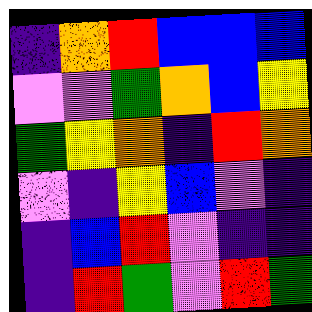[["indigo", "orange", "red", "blue", "blue", "blue"], ["violet", "violet", "green", "orange", "blue", "yellow"], ["green", "yellow", "orange", "indigo", "red", "orange"], ["violet", "indigo", "yellow", "blue", "violet", "indigo"], ["indigo", "blue", "red", "violet", "indigo", "indigo"], ["indigo", "red", "green", "violet", "red", "green"]]